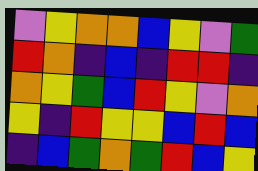[["violet", "yellow", "orange", "orange", "blue", "yellow", "violet", "green"], ["red", "orange", "indigo", "blue", "indigo", "red", "red", "indigo"], ["orange", "yellow", "green", "blue", "red", "yellow", "violet", "orange"], ["yellow", "indigo", "red", "yellow", "yellow", "blue", "red", "blue"], ["indigo", "blue", "green", "orange", "green", "red", "blue", "yellow"]]